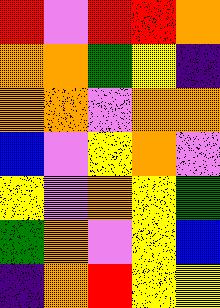[["red", "violet", "red", "red", "orange"], ["orange", "orange", "green", "yellow", "indigo"], ["orange", "orange", "violet", "orange", "orange"], ["blue", "violet", "yellow", "orange", "violet"], ["yellow", "violet", "orange", "yellow", "green"], ["green", "orange", "violet", "yellow", "blue"], ["indigo", "orange", "red", "yellow", "yellow"]]